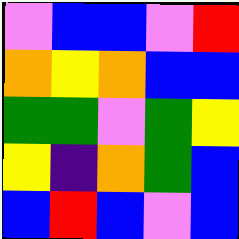[["violet", "blue", "blue", "violet", "red"], ["orange", "yellow", "orange", "blue", "blue"], ["green", "green", "violet", "green", "yellow"], ["yellow", "indigo", "orange", "green", "blue"], ["blue", "red", "blue", "violet", "blue"]]